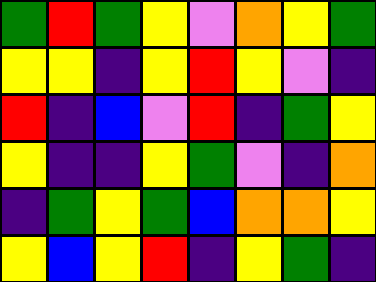[["green", "red", "green", "yellow", "violet", "orange", "yellow", "green"], ["yellow", "yellow", "indigo", "yellow", "red", "yellow", "violet", "indigo"], ["red", "indigo", "blue", "violet", "red", "indigo", "green", "yellow"], ["yellow", "indigo", "indigo", "yellow", "green", "violet", "indigo", "orange"], ["indigo", "green", "yellow", "green", "blue", "orange", "orange", "yellow"], ["yellow", "blue", "yellow", "red", "indigo", "yellow", "green", "indigo"]]